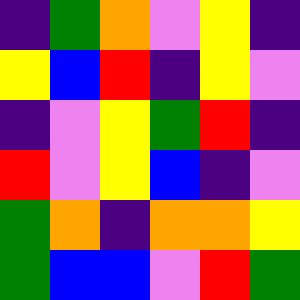[["indigo", "green", "orange", "violet", "yellow", "indigo"], ["yellow", "blue", "red", "indigo", "yellow", "violet"], ["indigo", "violet", "yellow", "green", "red", "indigo"], ["red", "violet", "yellow", "blue", "indigo", "violet"], ["green", "orange", "indigo", "orange", "orange", "yellow"], ["green", "blue", "blue", "violet", "red", "green"]]